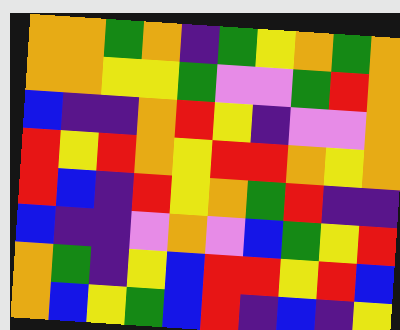[["orange", "orange", "green", "orange", "indigo", "green", "yellow", "orange", "green", "orange"], ["orange", "orange", "yellow", "yellow", "green", "violet", "violet", "green", "red", "orange"], ["blue", "indigo", "indigo", "orange", "red", "yellow", "indigo", "violet", "violet", "orange"], ["red", "yellow", "red", "orange", "yellow", "red", "red", "orange", "yellow", "orange"], ["red", "blue", "indigo", "red", "yellow", "orange", "green", "red", "indigo", "indigo"], ["blue", "indigo", "indigo", "violet", "orange", "violet", "blue", "green", "yellow", "red"], ["orange", "green", "indigo", "yellow", "blue", "red", "red", "yellow", "red", "blue"], ["orange", "blue", "yellow", "green", "blue", "red", "indigo", "blue", "indigo", "yellow"]]